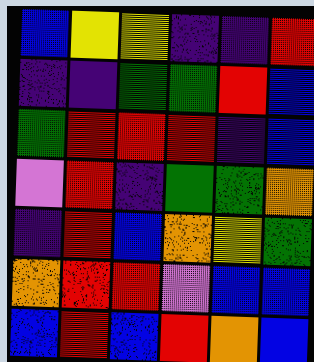[["blue", "yellow", "yellow", "indigo", "indigo", "red"], ["indigo", "indigo", "green", "green", "red", "blue"], ["green", "red", "red", "red", "indigo", "blue"], ["violet", "red", "indigo", "green", "green", "orange"], ["indigo", "red", "blue", "orange", "yellow", "green"], ["orange", "red", "red", "violet", "blue", "blue"], ["blue", "red", "blue", "red", "orange", "blue"]]